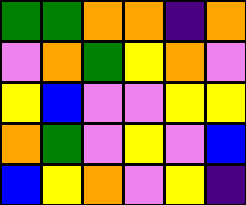[["green", "green", "orange", "orange", "indigo", "orange"], ["violet", "orange", "green", "yellow", "orange", "violet"], ["yellow", "blue", "violet", "violet", "yellow", "yellow"], ["orange", "green", "violet", "yellow", "violet", "blue"], ["blue", "yellow", "orange", "violet", "yellow", "indigo"]]